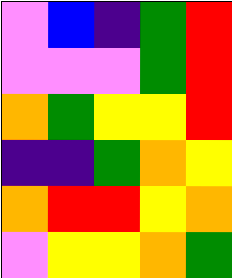[["violet", "blue", "indigo", "green", "red"], ["violet", "violet", "violet", "green", "red"], ["orange", "green", "yellow", "yellow", "red"], ["indigo", "indigo", "green", "orange", "yellow"], ["orange", "red", "red", "yellow", "orange"], ["violet", "yellow", "yellow", "orange", "green"]]